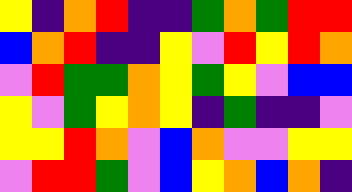[["yellow", "indigo", "orange", "red", "indigo", "indigo", "green", "orange", "green", "red", "red"], ["blue", "orange", "red", "indigo", "indigo", "yellow", "violet", "red", "yellow", "red", "orange"], ["violet", "red", "green", "green", "orange", "yellow", "green", "yellow", "violet", "blue", "blue"], ["yellow", "violet", "green", "yellow", "orange", "yellow", "indigo", "green", "indigo", "indigo", "violet"], ["yellow", "yellow", "red", "orange", "violet", "blue", "orange", "violet", "violet", "yellow", "yellow"], ["violet", "red", "red", "green", "violet", "blue", "yellow", "orange", "blue", "orange", "indigo"]]